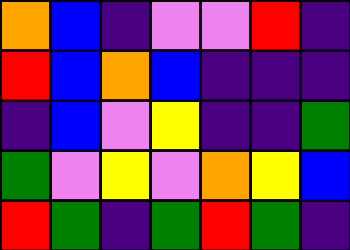[["orange", "blue", "indigo", "violet", "violet", "red", "indigo"], ["red", "blue", "orange", "blue", "indigo", "indigo", "indigo"], ["indigo", "blue", "violet", "yellow", "indigo", "indigo", "green"], ["green", "violet", "yellow", "violet", "orange", "yellow", "blue"], ["red", "green", "indigo", "green", "red", "green", "indigo"]]